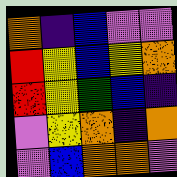[["orange", "indigo", "blue", "violet", "violet"], ["red", "yellow", "blue", "yellow", "orange"], ["red", "yellow", "green", "blue", "indigo"], ["violet", "yellow", "orange", "indigo", "orange"], ["violet", "blue", "orange", "orange", "violet"]]